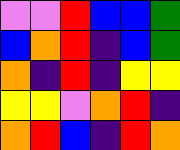[["violet", "violet", "red", "blue", "blue", "green"], ["blue", "orange", "red", "indigo", "blue", "green"], ["orange", "indigo", "red", "indigo", "yellow", "yellow"], ["yellow", "yellow", "violet", "orange", "red", "indigo"], ["orange", "red", "blue", "indigo", "red", "orange"]]